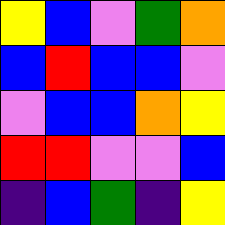[["yellow", "blue", "violet", "green", "orange"], ["blue", "red", "blue", "blue", "violet"], ["violet", "blue", "blue", "orange", "yellow"], ["red", "red", "violet", "violet", "blue"], ["indigo", "blue", "green", "indigo", "yellow"]]